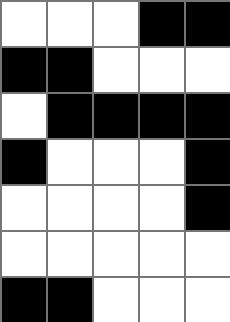[["white", "white", "white", "black", "black"], ["black", "black", "white", "white", "white"], ["white", "black", "black", "black", "black"], ["black", "white", "white", "white", "black"], ["white", "white", "white", "white", "black"], ["white", "white", "white", "white", "white"], ["black", "black", "white", "white", "white"]]